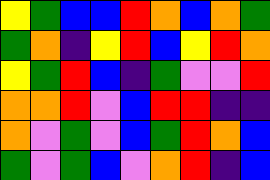[["yellow", "green", "blue", "blue", "red", "orange", "blue", "orange", "green"], ["green", "orange", "indigo", "yellow", "red", "blue", "yellow", "red", "orange"], ["yellow", "green", "red", "blue", "indigo", "green", "violet", "violet", "red"], ["orange", "orange", "red", "violet", "blue", "red", "red", "indigo", "indigo"], ["orange", "violet", "green", "violet", "blue", "green", "red", "orange", "blue"], ["green", "violet", "green", "blue", "violet", "orange", "red", "indigo", "blue"]]